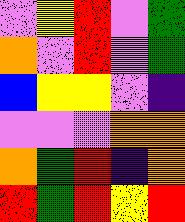[["violet", "yellow", "red", "violet", "green"], ["orange", "violet", "red", "violet", "green"], ["blue", "yellow", "yellow", "violet", "indigo"], ["violet", "violet", "violet", "orange", "orange"], ["orange", "green", "red", "indigo", "orange"], ["red", "green", "red", "yellow", "red"]]